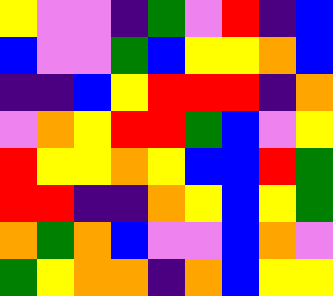[["yellow", "violet", "violet", "indigo", "green", "violet", "red", "indigo", "blue"], ["blue", "violet", "violet", "green", "blue", "yellow", "yellow", "orange", "blue"], ["indigo", "indigo", "blue", "yellow", "red", "red", "red", "indigo", "orange"], ["violet", "orange", "yellow", "red", "red", "green", "blue", "violet", "yellow"], ["red", "yellow", "yellow", "orange", "yellow", "blue", "blue", "red", "green"], ["red", "red", "indigo", "indigo", "orange", "yellow", "blue", "yellow", "green"], ["orange", "green", "orange", "blue", "violet", "violet", "blue", "orange", "violet"], ["green", "yellow", "orange", "orange", "indigo", "orange", "blue", "yellow", "yellow"]]